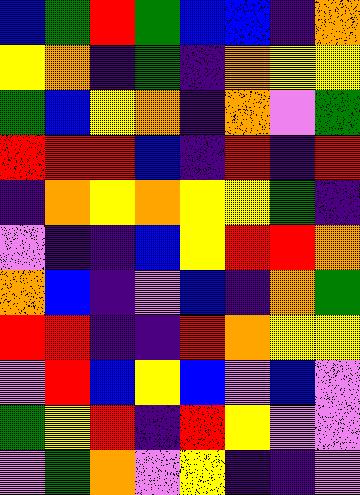[["blue", "green", "red", "green", "blue", "blue", "indigo", "orange"], ["yellow", "orange", "indigo", "green", "indigo", "orange", "yellow", "yellow"], ["green", "blue", "yellow", "orange", "indigo", "orange", "violet", "green"], ["red", "red", "red", "blue", "indigo", "red", "indigo", "red"], ["indigo", "orange", "yellow", "orange", "yellow", "yellow", "green", "indigo"], ["violet", "indigo", "indigo", "blue", "yellow", "red", "red", "orange"], ["orange", "blue", "indigo", "violet", "blue", "indigo", "orange", "green"], ["red", "red", "indigo", "indigo", "red", "orange", "yellow", "yellow"], ["violet", "red", "blue", "yellow", "blue", "violet", "blue", "violet"], ["green", "yellow", "red", "indigo", "red", "yellow", "violet", "violet"], ["violet", "green", "orange", "violet", "yellow", "indigo", "indigo", "violet"]]